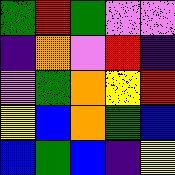[["green", "red", "green", "violet", "violet"], ["indigo", "orange", "violet", "red", "indigo"], ["violet", "green", "orange", "yellow", "red"], ["yellow", "blue", "orange", "green", "blue"], ["blue", "green", "blue", "indigo", "yellow"]]